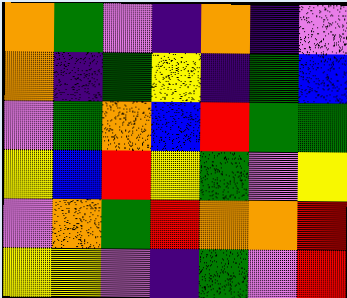[["orange", "green", "violet", "indigo", "orange", "indigo", "violet"], ["orange", "indigo", "green", "yellow", "indigo", "green", "blue"], ["violet", "green", "orange", "blue", "red", "green", "green"], ["yellow", "blue", "red", "yellow", "green", "violet", "yellow"], ["violet", "orange", "green", "red", "orange", "orange", "red"], ["yellow", "yellow", "violet", "indigo", "green", "violet", "red"]]